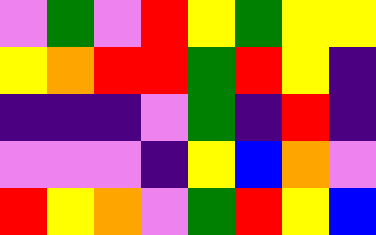[["violet", "green", "violet", "red", "yellow", "green", "yellow", "yellow"], ["yellow", "orange", "red", "red", "green", "red", "yellow", "indigo"], ["indigo", "indigo", "indigo", "violet", "green", "indigo", "red", "indigo"], ["violet", "violet", "violet", "indigo", "yellow", "blue", "orange", "violet"], ["red", "yellow", "orange", "violet", "green", "red", "yellow", "blue"]]